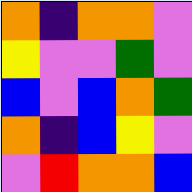[["orange", "indigo", "orange", "orange", "violet"], ["yellow", "violet", "violet", "green", "violet"], ["blue", "violet", "blue", "orange", "green"], ["orange", "indigo", "blue", "yellow", "violet"], ["violet", "red", "orange", "orange", "blue"]]